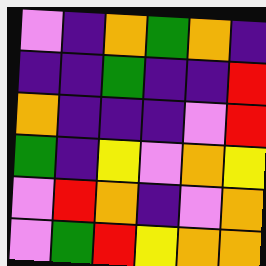[["violet", "indigo", "orange", "green", "orange", "indigo"], ["indigo", "indigo", "green", "indigo", "indigo", "red"], ["orange", "indigo", "indigo", "indigo", "violet", "red"], ["green", "indigo", "yellow", "violet", "orange", "yellow"], ["violet", "red", "orange", "indigo", "violet", "orange"], ["violet", "green", "red", "yellow", "orange", "orange"]]